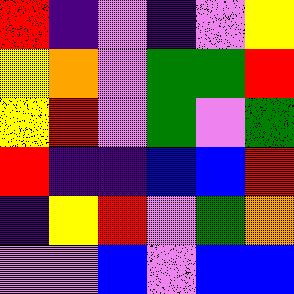[["red", "indigo", "violet", "indigo", "violet", "yellow"], ["yellow", "orange", "violet", "green", "green", "red"], ["yellow", "red", "violet", "green", "violet", "green"], ["red", "indigo", "indigo", "blue", "blue", "red"], ["indigo", "yellow", "red", "violet", "green", "orange"], ["violet", "violet", "blue", "violet", "blue", "blue"]]